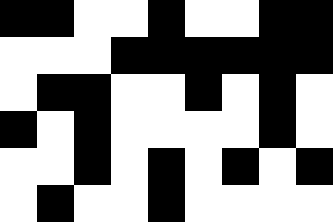[["black", "black", "white", "white", "black", "white", "white", "black", "black"], ["white", "white", "white", "black", "black", "black", "black", "black", "black"], ["white", "black", "black", "white", "white", "black", "white", "black", "white"], ["black", "white", "black", "white", "white", "white", "white", "black", "white"], ["white", "white", "black", "white", "black", "white", "black", "white", "black"], ["white", "black", "white", "white", "black", "white", "white", "white", "white"]]